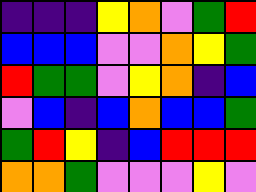[["indigo", "indigo", "indigo", "yellow", "orange", "violet", "green", "red"], ["blue", "blue", "blue", "violet", "violet", "orange", "yellow", "green"], ["red", "green", "green", "violet", "yellow", "orange", "indigo", "blue"], ["violet", "blue", "indigo", "blue", "orange", "blue", "blue", "green"], ["green", "red", "yellow", "indigo", "blue", "red", "red", "red"], ["orange", "orange", "green", "violet", "violet", "violet", "yellow", "violet"]]